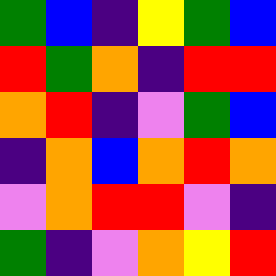[["green", "blue", "indigo", "yellow", "green", "blue"], ["red", "green", "orange", "indigo", "red", "red"], ["orange", "red", "indigo", "violet", "green", "blue"], ["indigo", "orange", "blue", "orange", "red", "orange"], ["violet", "orange", "red", "red", "violet", "indigo"], ["green", "indigo", "violet", "orange", "yellow", "red"]]